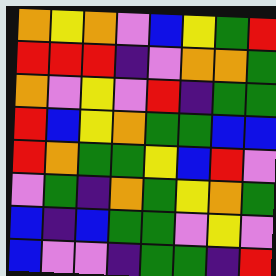[["orange", "yellow", "orange", "violet", "blue", "yellow", "green", "red"], ["red", "red", "red", "indigo", "violet", "orange", "orange", "green"], ["orange", "violet", "yellow", "violet", "red", "indigo", "green", "green"], ["red", "blue", "yellow", "orange", "green", "green", "blue", "blue"], ["red", "orange", "green", "green", "yellow", "blue", "red", "violet"], ["violet", "green", "indigo", "orange", "green", "yellow", "orange", "green"], ["blue", "indigo", "blue", "green", "green", "violet", "yellow", "violet"], ["blue", "violet", "violet", "indigo", "green", "green", "indigo", "red"]]